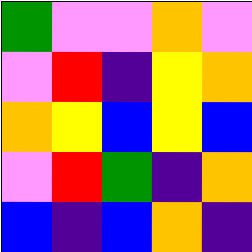[["green", "violet", "violet", "orange", "violet"], ["violet", "red", "indigo", "yellow", "orange"], ["orange", "yellow", "blue", "yellow", "blue"], ["violet", "red", "green", "indigo", "orange"], ["blue", "indigo", "blue", "orange", "indigo"]]